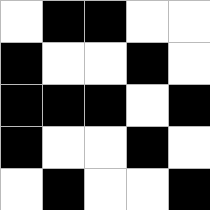[["white", "black", "black", "white", "white"], ["black", "white", "white", "black", "white"], ["black", "black", "black", "white", "black"], ["black", "white", "white", "black", "white"], ["white", "black", "white", "white", "black"]]